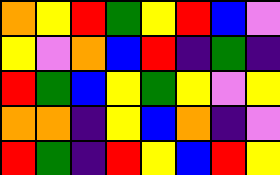[["orange", "yellow", "red", "green", "yellow", "red", "blue", "violet"], ["yellow", "violet", "orange", "blue", "red", "indigo", "green", "indigo"], ["red", "green", "blue", "yellow", "green", "yellow", "violet", "yellow"], ["orange", "orange", "indigo", "yellow", "blue", "orange", "indigo", "violet"], ["red", "green", "indigo", "red", "yellow", "blue", "red", "yellow"]]